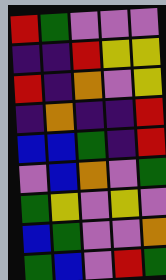[["red", "green", "violet", "violet", "violet"], ["indigo", "indigo", "red", "yellow", "yellow"], ["red", "indigo", "orange", "violet", "yellow"], ["indigo", "orange", "indigo", "indigo", "red"], ["blue", "blue", "green", "indigo", "red"], ["violet", "blue", "orange", "violet", "green"], ["green", "yellow", "violet", "yellow", "violet"], ["blue", "green", "violet", "violet", "orange"], ["green", "blue", "violet", "red", "green"]]